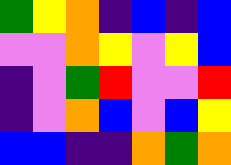[["green", "yellow", "orange", "indigo", "blue", "indigo", "blue"], ["violet", "violet", "orange", "yellow", "violet", "yellow", "blue"], ["indigo", "violet", "green", "red", "violet", "violet", "red"], ["indigo", "violet", "orange", "blue", "violet", "blue", "yellow"], ["blue", "blue", "indigo", "indigo", "orange", "green", "orange"]]